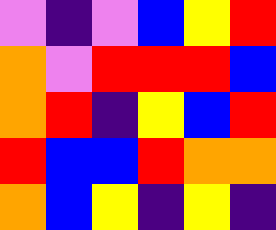[["violet", "indigo", "violet", "blue", "yellow", "red"], ["orange", "violet", "red", "red", "red", "blue"], ["orange", "red", "indigo", "yellow", "blue", "red"], ["red", "blue", "blue", "red", "orange", "orange"], ["orange", "blue", "yellow", "indigo", "yellow", "indigo"]]